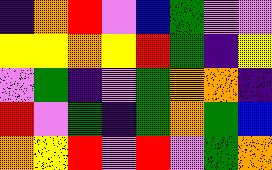[["indigo", "orange", "red", "violet", "blue", "green", "violet", "violet"], ["yellow", "yellow", "orange", "yellow", "red", "green", "indigo", "yellow"], ["violet", "green", "indigo", "violet", "green", "orange", "orange", "indigo"], ["red", "violet", "green", "indigo", "green", "orange", "green", "blue"], ["orange", "yellow", "red", "violet", "red", "violet", "green", "orange"]]